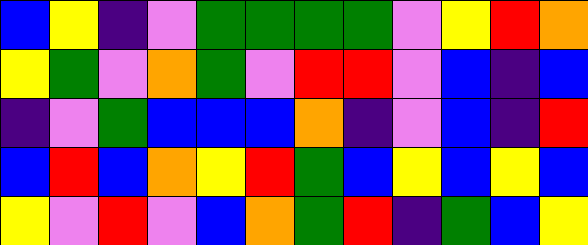[["blue", "yellow", "indigo", "violet", "green", "green", "green", "green", "violet", "yellow", "red", "orange"], ["yellow", "green", "violet", "orange", "green", "violet", "red", "red", "violet", "blue", "indigo", "blue"], ["indigo", "violet", "green", "blue", "blue", "blue", "orange", "indigo", "violet", "blue", "indigo", "red"], ["blue", "red", "blue", "orange", "yellow", "red", "green", "blue", "yellow", "blue", "yellow", "blue"], ["yellow", "violet", "red", "violet", "blue", "orange", "green", "red", "indigo", "green", "blue", "yellow"]]